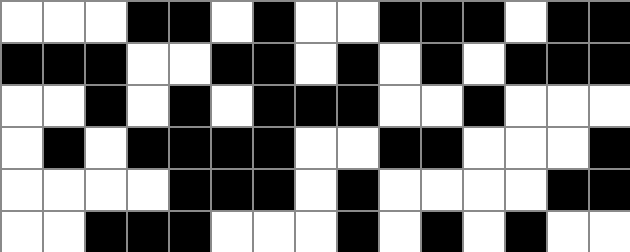[["white", "white", "white", "black", "black", "white", "black", "white", "white", "black", "black", "black", "white", "black", "black"], ["black", "black", "black", "white", "white", "black", "black", "white", "black", "white", "black", "white", "black", "black", "black"], ["white", "white", "black", "white", "black", "white", "black", "black", "black", "white", "white", "black", "white", "white", "white"], ["white", "black", "white", "black", "black", "black", "black", "white", "white", "black", "black", "white", "white", "white", "black"], ["white", "white", "white", "white", "black", "black", "black", "white", "black", "white", "white", "white", "white", "black", "black"], ["white", "white", "black", "black", "black", "white", "white", "white", "black", "white", "black", "white", "black", "white", "white"]]